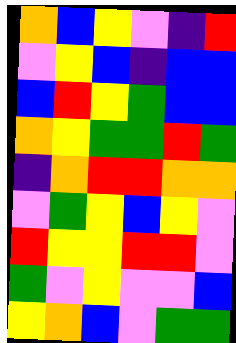[["orange", "blue", "yellow", "violet", "indigo", "red"], ["violet", "yellow", "blue", "indigo", "blue", "blue"], ["blue", "red", "yellow", "green", "blue", "blue"], ["orange", "yellow", "green", "green", "red", "green"], ["indigo", "orange", "red", "red", "orange", "orange"], ["violet", "green", "yellow", "blue", "yellow", "violet"], ["red", "yellow", "yellow", "red", "red", "violet"], ["green", "violet", "yellow", "violet", "violet", "blue"], ["yellow", "orange", "blue", "violet", "green", "green"]]